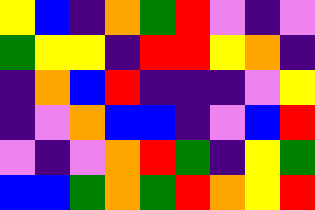[["yellow", "blue", "indigo", "orange", "green", "red", "violet", "indigo", "violet"], ["green", "yellow", "yellow", "indigo", "red", "red", "yellow", "orange", "indigo"], ["indigo", "orange", "blue", "red", "indigo", "indigo", "indigo", "violet", "yellow"], ["indigo", "violet", "orange", "blue", "blue", "indigo", "violet", "blue", "red"], ["violet", "indigo", "violet", "orange", "red", "green", "indigo", "yellow", "green"], ["blue", "blue", "green", "orange", "green", "red", "orange", "yellow", "red"]]